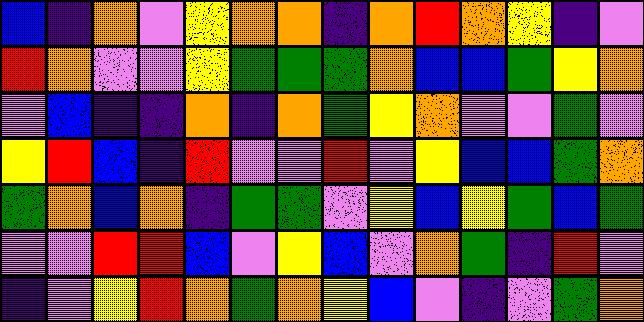[["blue", "indigo", "orange", "violet", "yellow", "orange", "orange", "indigo", "orange", "red", "orange", "yellow", "indigo", "violet"], ["red", "orange", "violet", "violet", "yellow", "green", "green", "green", "orange", "blue", "blue", "green", "yellow", "orange"], ["violet", "blue", "indigo", "indigo", "orange", "indigo", "orange", "green", "yellow", "orange", "violet", "violet", "green", "violet"], ["yellow", "red", "blue", "indigo", "red", "violet", "violet", "red", "violet", "yellow", "blue", "blue", "green", "orange"], ["green", "orange", "blue", "orange", "indigo", "green", "green", "violet", "yellow", "blue", "yellow", "green", "blue", "green"], ["violet", "violet", "red", "red", "blue", "violet", "yellow", "blue", "violet", "orange", "green", "indigo", "red", "violet"], ["indigo", "violet", "yellow", "red", "orange", "green", "orange", "yellow", "blue", "violet", "indigo", "violet", "green", "orange"]]